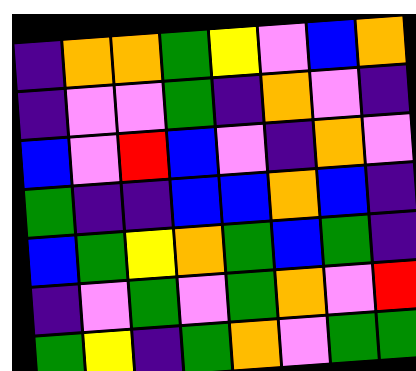[["indigo", "orange", "orange", "green", "yellow", "violet", "blue", "orange"], ["indigo", "violet", "violet", "green", "indigo", "orange", "violet", "indigo"], ["blue", "violet", "red", "blue", "violet", "indigo", "orange", "violet"], ["green", "indigo", "indigo", "blue", "blue", "orange", "blue", "indigo"], ["blue", "green", "yellow", "orange", "green", "blue", "green", "indigo"], ["indigo", "violet", "green", "violet", "green", "orange", "violet", "red"], ["green", "yellow", "indigo", "green", "orange", "violet", "green", "green"]]